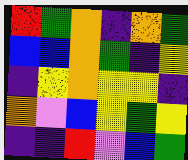[["red", "green", "orange", "indigo", "orange", "green"], ["blue", "blue", "orange", "green", "indigo", "yellow"], ["indigo", "yellow", "orange", "yellow", "yellow", "indigo"], ["orange", "violet", "blue", "yellow", "green", "yellow"], ["indigo", "indigo", "red", "violet", "blue", "green"]]